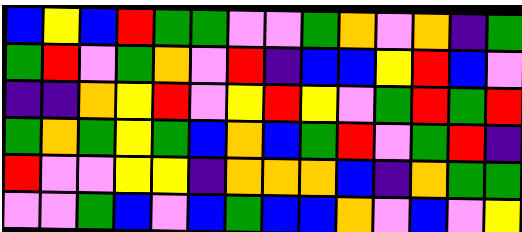[["blue", "yellow", "blue", "red", "green", "green", "violet", "violet", "green", "orange", "violet", "orange", "indigo", "green"], ["green", "red", "violet", "green", "orange", "violet", "red", "indigo", "blue", "blue", "yellow", "red", "blue", "violet"], ["indigo", "indigo", "orange", "yellow", "red", "violet", "yellow", "red", "yellow", "violet", "green", "red", "green", "red"], ["green", "orange", "green", "yellow", "green", "blue", "orange", "blue", "green", "red", "violet", "green", "red", "indigo"], ["red", "violet", "violet", "yellow", "yellow", "indigo", "orange", "orange", "orange", "blue", "indigo", "orange", "green", "green"], ["violet", "violet", "green", "blue", "violet", "blue", "green", "blue", "blue", "orange", "violet", "blue", "violet", "yellow"]]